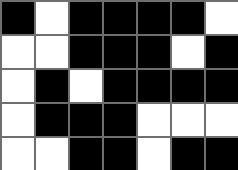[["black", "white", "black", "black", "black", "black", "white"], ["white", "white", "black", "black", "black", "white", "black"], ["white", "black", "white", "black", "black", "black", "black"], ["white", "black", "black", "black", "white", "white", "white"], ["white", "white", "black", "black", "white", "black", "black"]]